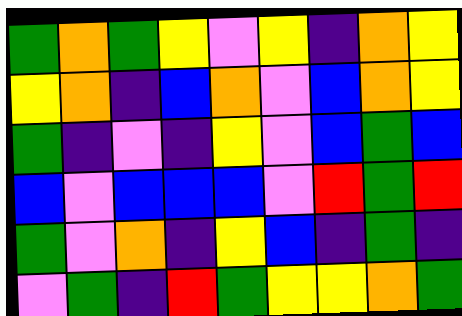[["green", "orange", "green", "yellow", "violet", "yellow", "indigo", "orange", "yellow"], ["yellow", "orange", "indigo", "blue", "orange", "violet", "blue", "orange", "yellow"], ["green", "indigo", "violet", "indigo", "yellow", "violet", "blue", "green", "blue"], ["blue", "violet", "blue", "blue", "blue", "violet", "red", "green", "red"], ["green", "violet", "orange", "indigo", "yellow", "blue", "indigo", "green", "indigo"], ["violet", "green", "indigo", "red", "green", "yellow", "yellow", "orange", "green"]]